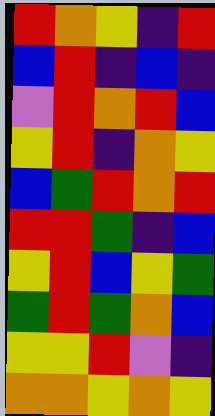[["red", "orange", "yellow", "indigo", "red"], ["blue", "red", "indigo", "blue", "indigo"], ["violet", "red", "orange", "red", "blue"], ["yellow", "red", "indigo", "orange", "yellow"], ["blue", "green", "red", "orange", "red"], ["red", "red", "green", "indigo", "blue"], ["yellow", "red", "blue", "yellow", "green"], ["green", "red", "green", "orange", "blue"], ["yellow", "yellow", "red", "violet", "indigo"], ["orange", "orange", "yellow", "orange", "yellow"]]